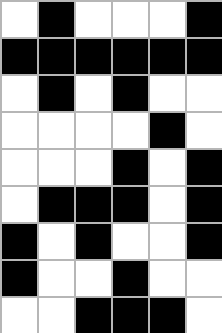[["white", "black", "white", "white", "white", "black"], ["black", "black", "black", "black", "black", "black"], ["white", "black", "white", "black", "white", "white"], ["white", "white", "white", "white", "black", "white"], ["white", "white", "white", "black", "white", "black"], ["white", "black", "black", "black", "white", "black"], ["black", "white", "black", "white", "white", "black"], ["black", "white", "white", "black", "white", "white"], ["white", "white", "black", "black", "black", "white"]]